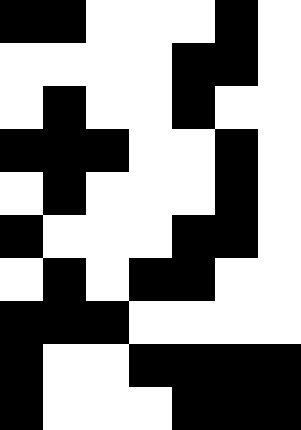[["black", "black", "white", "white", "white", "black", "white"], ["white", "white", "white", "white", "black", "black", "white"], ["white", "black", "white", "white", "black", "white", "white"], ["black", "black", "black", "white", "white", "black", "white"], ["white", "black", "white", "white", "white", "black", "white"], ["black", "white", "white", "white", "black", "black", "white"], ["white", "black", "white", "black", "black", "white", "white"], ["black", "black", "black", "white", "white", "white", "white"], ["black", "white", "white", "black", "black", "black", "black"], ["black", "white", "white", "white", "black", "black", "black"]]